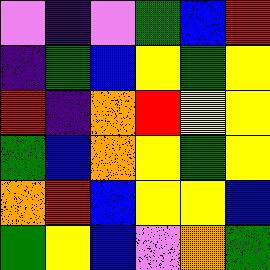[["violet", "indigo", "violet", "green", "blue", "red"], ["indigo", "green", "blue", "yellow", "green", "yellow"], ["red", "indigo", "orange", "red", "yellow", "yellow"], ["green", "blue", "orange", "yellow", "green", "yellow"], ["orange", "red", "blue", "yellow", "yellow", "blue"], ["green", "yellow", "blue", "violet", "orange", "green"]]